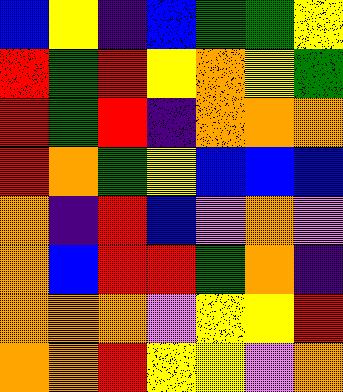[["blue", "yellow", "indigo", "blue", "green", "green", "yellow"], ["red", "green", "red", "yellow", "orange", "yellow", "green"], ["red", "green", "red", "indigo", "orange", "orange", "orange"], ["red", "orange", "green", "yellow", "blue", "blue", "blue"], ["orange", "indigo", "red", "blue", "violet", "orange", "violet"], ["orange", "blue", "red", "red", "green", "orange", "indigo"], ["orange", "orange", "orange", "violet", "yellow", "yellow", "red"], ["orange", "orange", "red", "yellow", "yellow", "violet", "orange"]]